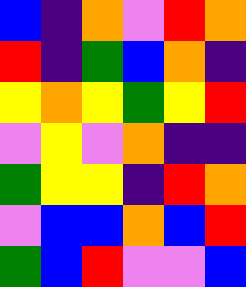[["blue", "indigo", "orange", "violet", "red", "orange"], ["red", "indigo", "green", "blue", "orange", "indigo"], ["yellow", "orange", "yellow", "green", "yellow", "red"], ["violet", "yellow", "violet", "orange", "indigo", "indigo"], ["green", "yellow", "yellow", "indigo", "red", "orange"], ["violet", "blue", "blue", "orange", "blue", "red"], ["green", "blue", "red", "violet", "violet", "blue"]]